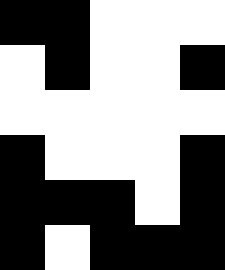[["black", "black", "white", "white", "white"], ["white", "black", "white", "white", "black"], ["white", "white", "white", "white", "white"], ["black", "white", "white", "white", "black"], ["black", "black", "black", "white", "black"], ["black", "white", "black", "black", "black"]]